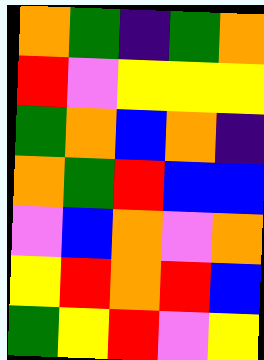[["orange", "green", "indigo", "green", "orange"], ["red", "violet", "yellow", "yellow", "yellow"], ["green", "orange", "blue", "orange", "indigo"], ["orange", "green", "red", "blue", "blue"], ["violet", "blue", "orange", "violet", "orange"], ["yellow", "red", "orange", "red", "blue"], ["green", "yellow", "red", "violet", "yellow"]]